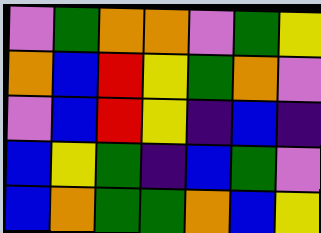[["violet", "green", "orange", "orange", "violet", "green", "yellow"], ["orange", "blue", "red", "yellow", "green", "orange", "violet"], ["violet", "blue", "red", "yellow", "indigo", "blue", "indigo"], ["blue", "yellow", "green", "indigo", "blue", "green", "violet"], ["blue", "orange", "green", "green", "orange", "blue", "yellow"]]